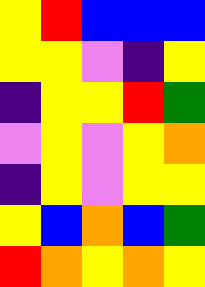[["yellow", "red", "blue", "blue", "blue"], ["yellow", "yellow", "violet", "indigo", "yellow"], ["indigo", "yellow", "yellow", "red", "green"], ["violet", "yellow", "violet", "yellow", "orange"], ["indigo", "yellow", "violet", "yellow", "yellow"], ["yellow", "blue", "orange", "blue", "green"], ["red", "orange", "yellow", "orange", "yellow"]]